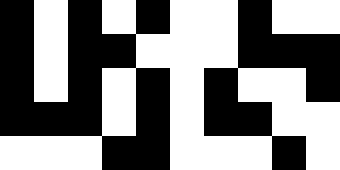[["black", "white", "black", "white", "black", "white", "white", "black", "white", "white"], ["black", "white", "black", "black", "white", "white", "white", "black", "black", "black"], ["black", "white", "black", "white", "black", "white", "black", "white", "white", "black"], ["black", "black", "black", "white", "black", "white", "black", "black", "white", "white"], ["white", "white", "white", "black", "black", "white", "white", "white", "black", "white"]]